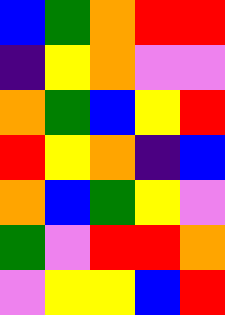[["blue", "green", "orange", "red", "red"], ["indigo", "yellow", "orange", "violet", "violet"], ["orange", "green", "blue", "yellow", "red"], ["red", "yellow", "orange", "indigo", "blue"], ["orange", "blue", "green", "yellow", "violet"], ["green", "violet", "red", "red", "orange"], ["violet", "yellow", "yellow", "blue", "red"]]